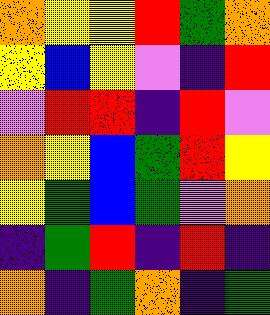[["orange", "yellow", "yellow", "red", "green", "orange"], ["yellow", "blue", "yellow", "violet", "indigo", "red"], ["violet", "red", "red", "indigo", "red", "violet"], ["orange", "yellow", "blue", "green", "red", "yellow"], ["yellow", "green", "blue", "green", "violet", "orange"], ["indigo", "green", "red", "indigo", "red", "indigo"], ["orange", "indigo", "green", "orange", "indigo", "green"]]